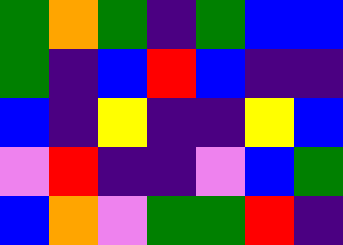[["green", "orange", "green", "indigo", "green", "blue", "blue"], ["green", "indigo", "blue", "red", "blue", "indigo", "indigo"], ["blue", "indigo", "yellow", "indigo", "indigo", "yellow", "blue"], ["violet", "red", "indigo", "indigo", "violet", "blue", "green"], ["blue", "orange", "violet", "green", "green", "red", "indigo"]]